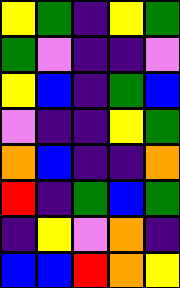[["yellow", "green", "indigo", "yellow", "green"], ["green", "violet", "indigo", "indigo", "violet"], ["yellow", "blue", "indigo", "green", "blue"], ["violet", "indigo", "indigo", "yellow", "green"], ["orange", "blue", "indigo", "indigo", "orange"], ["red", "indigo", "green", "blue", "green"], ["indigo", "yellow", "violet", "orange", "indigo"], ["blue", "blue", "red", "orange", "yellow"]]